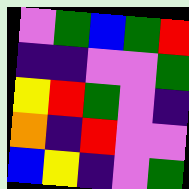[["violet", "green", "blue", "green", "red"], ["indigo", "indigo", "violet", "violet", "green"], ["yellow", "red", "green", "violet", "indigo"], ["orange", "indigo", "red", "violet", "violet"], ["blue", "yellow", "indigo", "violet", "green"]]